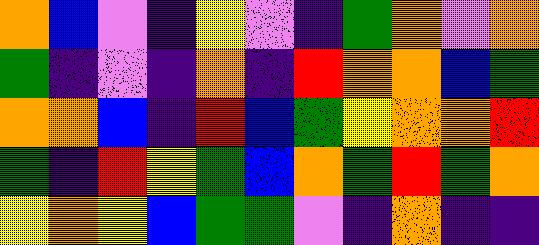[["orange", "blue", "violet", "indigo", "yellow", "violet", "indigo", "green", "orange", "violet", "orange"], ["green", "indigo", "violet", "indigo", "orange", "indigo", "red", "orange", "orange", "blue", "green"], ["orange", "orange", "blue", "indigo", "red", "blue", "green", "yellow", "orange", "orange", "red"], ["green", "indigo", "red", "yellow", "green", "blue", "orange", "green", "red", "green", "orange"], ["yellow", "orange", "yellow", "blue", "green", "green", "violet", "indigo", "orange", "indigo", "indigo"]]